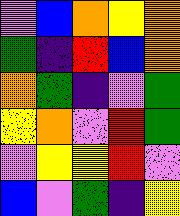[["violet", "blue", "orange", "yellow", "orange"], ["green", "indigo", "red", "blue", "orange"], ["orange", "green", "indigo", "violet", "green"], ["yellow", "orange", "violet", "red", "green"], ["violet", "yellow", "yellow", "red", "violet"], ["blue", "violet", "green", "indigo", "yellow"]]